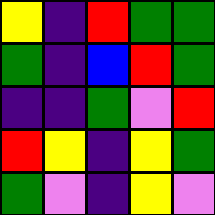[["yellow", "indigo", "red", "green", "green"], ["green", "indigo", "blue", "red", "green"], ["indigo", "indigo", "green", "violet", "red"], ["red", "yellow", "indigo", "yellow", "green"], ["green", "violet", "indigo", "yellow", "violet"]]